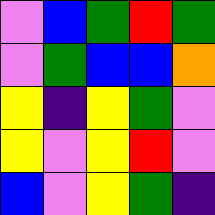[["violet", "blue", "green", "red", "green"], ["violet", "green", "blue", "blue", "orange"], ["yellow", "indigo", "yellow", "green", "violet"], ["yellow", "violet", "yellow", "red", "violet"], ["blue", "violet", "yellow", "green", "indigo"]]